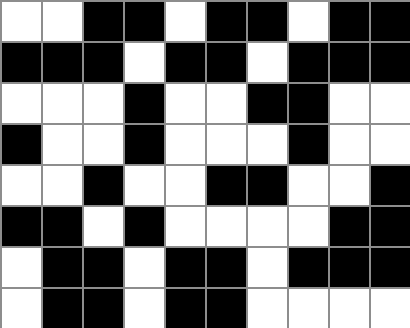[["white", "white", "black", "black", "white", "black", "black", "white", "black", "black"], ["black", "black", "black", "white", "black", "black", "white", "black", "black", "black"], ["white", "white", "white", "black", "white", "white", "black", "black", "white", "white"], ["black", "white", "white", "black", "white", "white", "white", "black", "white", "white"], ["white", "white", "black", "white", "white", "black", "black", "white", "white", "black"], ["black", "black", "white", "black", "white", "white", "white", "white", "black", "black"], ["white", "black", "black", "white", "black", "black", "white", "black", "black", "black"], ["white", "black", "black", "white", "black", "black", "white", "white", "white", "white"]]